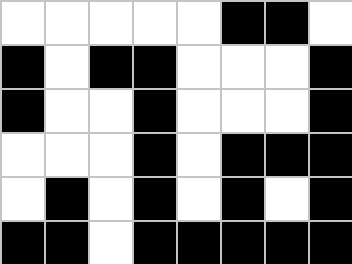[["white", "white", "white", "white", "white", "black", "black", "white"], ["black", "white", "black", "black", "white", "white", "white", "black"], ["black", "white", "white", "black", "white", "white", "white", "black"], ["white", "white", "white", "black", "white", "black", "black", "black"], ["white", "black", "white", "black", "white", "black", "white", "black"], ["black", "black", "white", "black", "black", "black", "black", "black"]]